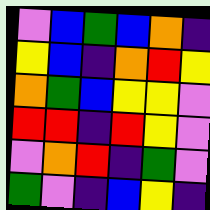[["violet", "blue", "green", "blue", "orange", "indigo"], ["yellow", "blue", "indigo", "orange", "red", "yellow"], ["orange", "green", "blue", "yellow", "yellow", "violet"], ["red", "red", "indigo", "red", "yellow", "violet"], ["violet", "orange", "red", "indigo", "green", "violet"], ["green", "violet", "indigo", "blue", "yellow", "indigo"]]